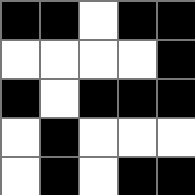[["black", "black", "white", "black", "black"], ["white", "white", "white", "white", "black"], ["black", "white", "black", "black", "black"], ["white", "black", "white", "white", "white"], ["white", "black", "white", "black", "black"]]